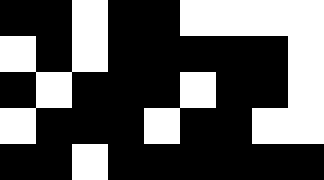[["black", "black", "white", "black", "black", "white", "white", "white", "white"], ["white", "black", "white", "black", "black", "black", "black", "black", "white"], ["black", "white", "black", "black", "black", "white", "black", "black", "white"], ["white", "black", "black", "black", "white", "black", "black", "white", "white"], ["black", "black", "white", "black", "black", "black", "black", "black", "black"]]